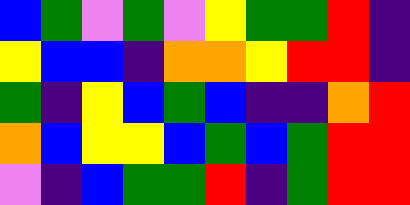[["blue", "green", "violet", "green", "violet", "yellow", "green", "green", "red", "indigo"], ["yellow", "blue", "blue", "indigo", "orange", "orange", "yellow", "red", "red", "indigo"], ["green", "indigo", "yellow", "blue", "green", "blue", "indigo", "indigo", "orange", "red"], ["orange", "blue", "yellow", "yellow", "blue", "green", "blue", "green", "red", "red"], ["violet", "indigo", "blue", "green", "green", "red", "indigo", "green", "red", "red"]]